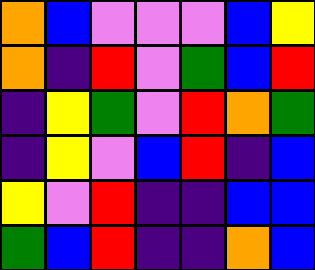[["orange", "blue", "violet", "violet", "violet", "blue", "yellow"], ["orange", "indigo", "red", "violet", "green", "blue", "red"], ["indigo", "yellow", "green", "violet", "red", "orange", "green"], ["indigo", "yellow", "violet", "blue", "red", "indigo", "blue"], ["yellow", "violet", "red", "indigo", "indigo", "blue", "blue"], ["green", "blue", "red", "indigo", "indigo", "orange", "blue"]]